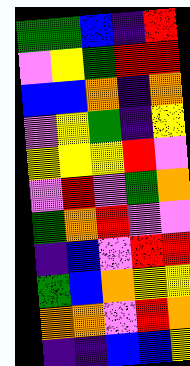[["green", "green", "blue", "indigo", "red"], ["violet", "yellow", "green", "red", "red"], ["blue", "blue", "orange", "indigo", "orange"], ["violet", "yellow", "green", "indigo", "yellow"], ["yellow", "yellow", "yellow", "red", "violet"], ["violet", "red", "violet", "green", "orange"], ["green", "orange", "red", "violet", "violet"], ["indigo", "blue", "violet", "red", "red"], ["green", "blue", "orange", "yellow", "yellow"], ["orange", "orange", "violet", "red", "orange"], ["indigo", "indigo", "blue", "blue", "yellow"]]